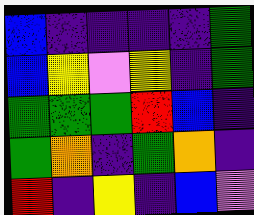[["blue", "indigo", "indigo", "indigo", "indigo", "green"], ["blue", "yellow", "violet", "yellow", "indigo", "green"], ["green", "green", "green", "red", "blue", "indigo"], ["green", "orange", "indigo", "green", "orange", "indigo"], ["red", "indigo", "yellow", "indigo", "blue", "violet"]]